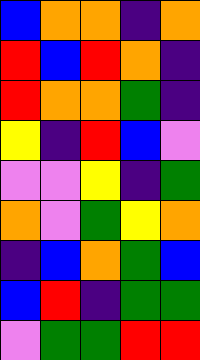[["blue", "orange", "orange", "indigo", "orange"], ["red", "blue", "red", "orange", "indigo"], ["red", "orange", "orange", "green", "indigo"], ["yellow", "indigo", "red", "blue", "violet"], ["violet", "violet", "yellow", "indigo", "green"], ["orange", "violet", "green", "yellow", "orange"], ["indigo", "blue", "orange", "green", "blue"], ["blue", "red", "indigo", "green", "green"], ["violet", "green", "green", "red", "red"]]